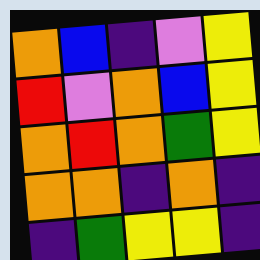[["orange", "blue", "indigo", "violet", "yellow"], ["red", "violet", "orange", "blue", "yellow"], ["orange", "red", "orange", "green", "yellow"], ["orange", "orange", "indigo", "orange", "indigo"], ["indigo", "green", "yellow", "yellow", "indigo"]]